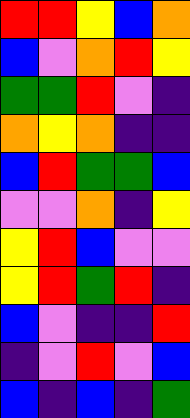[["red", "red", "yellow", "blue", "orange"], ["blue", "violet", "orange", "red", "yellow"], ["green", "green", "red", "violet", "indigo"], ["orange", "yellow", "orange", "indigo", "indigo"], ["blue", "red", "green", "green", "blue"], ["violet", "violet", "orange", "indigo", "yellow"], ["yellow", "red", "blue", "violet", "violet"], ["yellow", "red", "green", "red", "indigo"], ["blue", "violet", "indigo", "indigo", "red"], ["indigo", "violet", "red", "violet", "blue"], ["blue", "indigo", "blue", "indigo", "green"]]